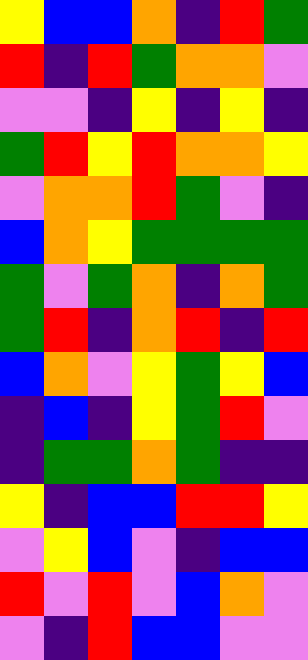[["yellow", "blue", "blue", "orange", "indigo", "red", "green"], ["red", "indigo", "red", "green", "orange", "orange", "violet"], ["violet", "violet", "indigo", "yellow", "indigo", "yellow", "indigo"], ["green", "red", "yellow", "red", "orange", "orange", "yellow"], ["violet", "orange", "orange", "red", "green", "violet", "indigo"], ["blue", "orange", "yellow", "green", "green", "green", "green"], ["green", "violet", "green", "orange", "indigo", "orange", "green"], ["green", "red", "indigo", "orange", "red", "indigo", "red"], ["blue", "orange", "violet", "yellow", "green", "yellow", "blue"], ["indigo", "blue", "indigo", "yellow", "green", "red", "violet"], ["indigo", "green", "green", "orange", "green", "indigo", "indigo"], ["yellow", "indigo", "blue", "blue", "red", "red", "yellow"], ["violet", "yellow", "blue", "violet", "indigo", "blue", "blue"], ["red", "violet", "red", "violet", "blue", "orange", "violet"], ["violet", "indigo", "red", "blue", "blue", "violet", "violet"]]